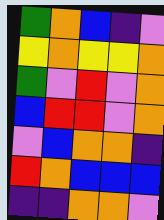[["green", "orange", "blue", "indigo", "violet"], ["yellow", "orange", "yellow", "yellow", "orange"], ["green", "violet", "red", "violet", "orange"], ["blue", "red", "red", "violet", "orange"], ["violet", "blue", "orange", "orange", "indigo"], ["red", "orange", "blue", "blue", "blue"], ["indigo", "indigo", "orange", "orange", "violet"]]